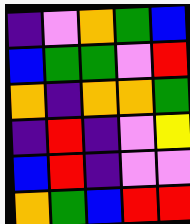[["indigo", "violet", "orange", "green", "blue"], ["blue", "green", "green", "violet", "red"], ["orange", "indigo", "orange", "orange", "green"], ["indigo", "red", "indigo", "violet", "yellow"], ["blue", "red", "indigo", "violet", "violet"], ["orange", "green", "blue", "red", "red"]]